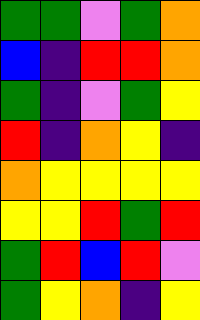[["green", "green", "violet", "green", "orange"], ["blue", "indigo", "red", "red", "orange"], ["green", "indigo", "violet", "green", "yellow"], ["red", "indigo", "orange", "yellow", "indigo"], ["orange", "yellow", "yellow", "yellow", "yellow"], ["yellow", "yellow", "red", "green", "red"], ["green", "red", "blue", "red", "violet"], ["green", "yellow", "orange", "indigo", "yellow"]]